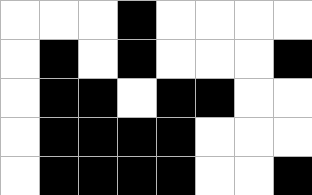[["white", "white", "white", "black", "white", "white", "white", "white"], ["white", "black", "white", "black", "white", "white", "white", "black"], ["white", "black", "black", "white", "black", "black", "white", "white"], ["white", "black", "black", "black", "black", "white", "white", "white"], ["white", "black", "black", "black", "black", "white", "white", "black"]]